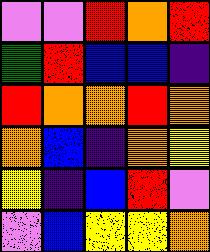[["violet", "violet", "red", "orange", "red"], ["green", "red", "blue", "blue", "indigo"], ["red", "orange", "orange", "red", "orange"], ["orange", "blue", "indigo", "orange", "yellow"], ["yellow", "indigo", "blue", "red", "violet"], ["violet", "blue", "yellow", "yellow", "orange"]]